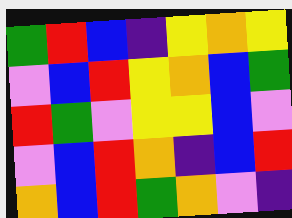[["green", "red", "blue", "indigo", "yellow", "orange", "yellow"], ["violet", "blue", "red", "yellow", "orange", "blue", "green"], ["red", "green", "violet", "yellow", "yellow", "blue", "violet"], ["violet", "blue", "red", "orange", "indigo", "blue", "red"], ["orange", "blue", "red", "green", "orange", "violet", "indigo"]]